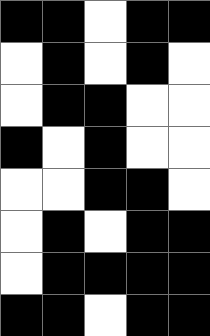[["black", "black", "white", "black", "black"], ["white", "black", "white", "black", "white"], ["white", "black", "black", "white", "white"], ["black", "white", "black", "white", "white"], ["white", "white", "black", "black", "white"], ["white", "black", "white", "black", "black"], ["white", "black", "black", "black", "black"], ["black", "black", "white", "black", "black"]]